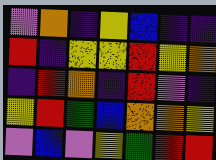[["violet", "orange", "indigo", "yellow", "blue", "indigo", "indigo"], ["red", "indigo", "yellow", "yellow", "red", "yellow", "orange"], ["indigo", "red", "orange", "indigo", "red", "violet", "indigo"], ["yellow", "red", "green", "blue", "orange", "orange", "yellow"], ["violet", "blue", "violet", "yellow", "green", "red", "red"]]